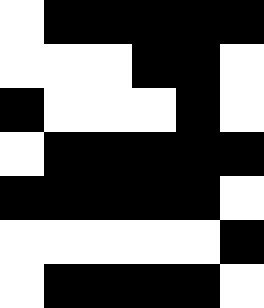[["white", "black", "black", "black", "black", "black"], ["white", "white", "white", "black", "black", "white"], ["black", "white", "white", "white", "black", "white"], ["white", "black", "black", "black", "black", "black"], ["black", "black", "black", "black", "black", "white"], ["white", "white", "white", "white", "white", "black"], ["white", "black", "black", "black", "black", "white"]]